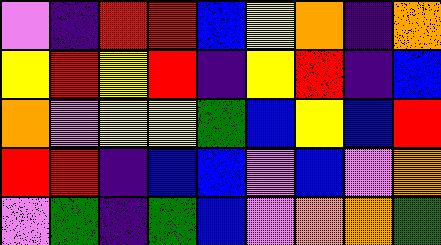[["violet", "indigo", "red", "red", "blue", "yellow", "orange", "indigo", "orange"], ["yellow", "red", "yellow", "red", "indigo", "yellow", "red", "indigo", "blue"], ["orange", "violet", "yellow", "yellow", "green", "blue", "yellow", "blue", "red"], ["red", "red", "indigo", "blue", "blue", "violet", "blue", "violet", "orange"], ["violet", "green", "indigo", "green", "blue", "violet", "orange", "orange", "green"]]